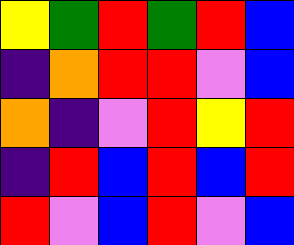[["yellow", "green", "red", "green", "red", "blue"], ["indigo", "orange", "red", "red", "violet", "blue"], ["orange", "indigo", "violet", "red", "yellow", "red"], ["indigo", "red", "blue", "red", "blue", "red"], ["red", "violet", "blue", "red", "violet", "blue"]]